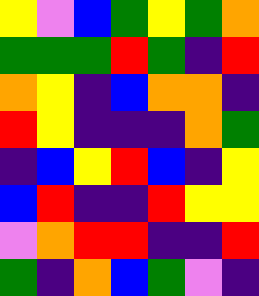[["yellow", "violet", "blue", "green", "yellow", "green", "orange"], ["green", "green", "green", "red", "green", "indigo", "red"], ["orange", "yellow", "indigo", "blue", "orange", "orange", "indigo"], ["red", "yellow", "indigo", "indigo", "indigo", "orange", "green"], ["indigo", "blue", "yellow", "red", "blue", "indigo", "yellow"], ["blue", "red", "indigo", "indigo", "red", "yellow", "yellow"], ["violet", "orange", "red", "red", "indigo", "indigo", "red"], ["green", "indigo", "orange", "blue", "green", "violet", "indigo"]]